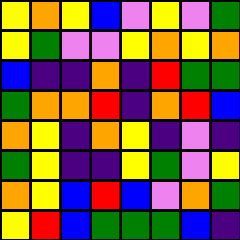[["yellow", "orange", "yellow", "blue", "violet", "yellow", "violet", "green"], ["yellow", "green", "violet", "violet", "yellow", "orange", "yellow", "orange"], ["blue", "indigo", "indigo", "orange", "indigo", "red", "green", "green"], ["green", "orange", "orange", "red", "indigo", "orange", "red", "blue"], ["orange", "yellow", "indigo", "orange", "yellow", "indigo", "violet", "indigo"], ["green", "yellow", "indigo", "indigo", "yellow", "green", "violet", "yellow"], ["orange", "yellow", "blue", "red", "blue", "violet", "orange", "green"], ["yellow", "red", "blue", "green", "green", "green", "blue", "indigo"]]